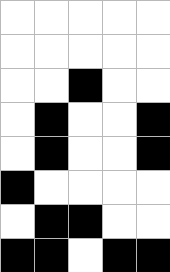[["white", "white", "white", "white", "white"], ["white", "white", "white", "white", "white"], ["white", "white", "black", "white", "white"], ["white", "black", "white", "white", "black"], ["white", "black", "white", "white", "black"], ["black", "white", "white", "white", "white"], ["white", "black", "black", "white", "white"], ["black", "black", "white", "black", "black"]]